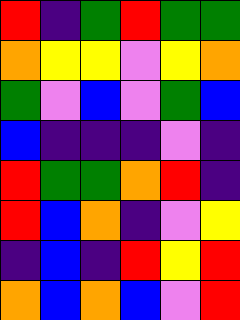[["red", "indigo", "green", "red", "green", "green"], ["orange", "yellow", "yellow", "violet", "yellow", "orange"], ["green", "violet", "blue", "violet", "green", "blue"], ["blue", "indigo", "indigo", "indigo", "violet", "indigo"], ["red", "green", "green", "orange", "red", "indigo"], ["red", "blue", "orange", "indigo", "violet", "yellow"], ["indigo", "blue", "indigo", "red", "yellow", "red"], ["orange", "blue", "orange", "blue", "violet", "red"]]